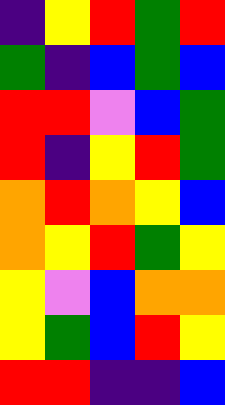[["indigo", "yellow", "red", "green", "red"], ["green", "indigo", "blue", "green", "blue"], ["red", "red", "violet", "blue", "green"], ["red", "indigo", "yellow", "red", "green"], ["orange", "red", "orange", "yellow", "blue"], ["orange", "yellow", "red", "green", "yellow"], ["yellow", "violet", "blue", "orange", "orange"], ["yellow", "green", "blue", "red", "yellow"], ["red", "red", "indigo", "indigo", "blue"]]